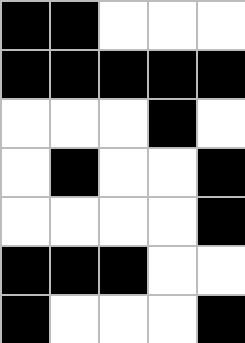[["black", "black", "white", "white", "white"], ["black", "black", "black", "black", "black"], ["white", "white", "white", "black", "white"], ["white", "black", "white", "white", "black"], ["white", "white", "white", "white", "black"], ["black", "black", "black", "white", "white"], ["black", "white", "white", "white", "black"]]